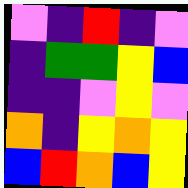[["violet", "indigo", "red", "indigo", "violet"], ["indigo", "green", "green", "yellow", "blue"], ["indigo", "indigo", "violet", "yellow", "violet"], ["orange", "indigo", "yellow", "orange", "yellow"], ["blue", "red", "orange", "blue", "yellow"]]